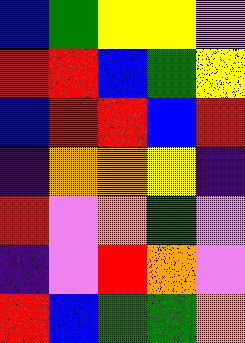[["blue", "green", "yellow", "yellow", "violet"], ["red", "red", "blue", "green", "yellow"], ["blue", "red", "red", "blue", "red"], ["indigo", "orange", "orange", "yellow", "indigo"], ["red", "violet", "orange", "green", "violet"], ["indigo", "violet", "red", "orange", "violet"], ["red", "blue", "green", "green", "orange"]]